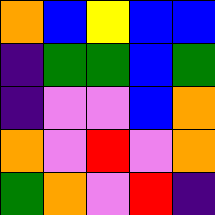[["orange", "blue", "yellow", "blue", "blue"], ["indigo", "green", "green", "blue", "green"], ["indigo", "violet", "violet", "blue", "orange"], ["orange", "violet", "red", "violet", "orange"], ["green", "orange", "violet", "red", "indigo"]]